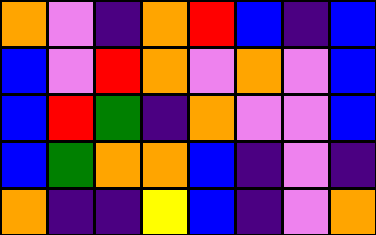[["orange", "violet", "indigo", "orange", "red", "blue", "indigo", "blue"], ["blue", "violet", "red", "orange", "violet", "orange", "violet", "blue"], ["blue", "red", "green", "indigo", "orange", "violet", "violet", "blue"], ["blue", "green", "orange", "orange", "blue", "indigo", "violet", "indigo"], ["orange", "indigo", "indigo", "yellow", "blue", "indigo", "violet", "orange"]]